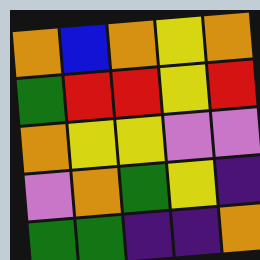[["orange", "blue", "orange", "yellow", "orange"], ["green", "red", "red", "yellow", "red"], ["orange", "yellow", "yellow", "violet", "violet"], ["violet", "orange", "green", "yellow", "indigo"], ["green", "green", "indigo", "indigo", "orange"]]